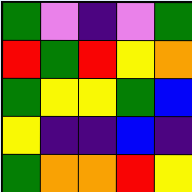[["green", "violet", "indigo", "violet", "green"], ["red", "green", "red", "yellow", "orange"], ["green", "yellow", "yellow", "green", "blue"], ["yellow", "indigo", "indigo", "blue", "indigo"], ["green", "orange", "orange", "red", "yellow"]]